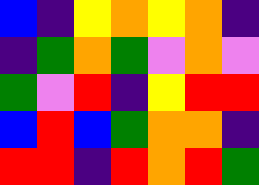[["blue", "indigo", "yellow", "orange", "yellow", "orange", "indigo"], ["indigo", "green", "orange", "green", "violet", "orange", "violet"], ["green", "violet", "red", "indigo", "yellow", "red", "red"], ["blue", "red", "blue", "green", "orange", "orange", "indigo"], ["red", "red", "indigo", "red", "orange", "red", "green"]]